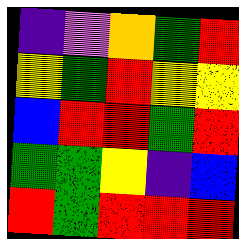[["indigo", "violet", "orange", "green", "red"], ["yellow", "green", "red", "yellow", "yellow"], ["blue", "red", "red", "green", "red"], ["green", "green", "yellow", "indigo", "blue"], ["red", "green", "red", "red", "red"]]